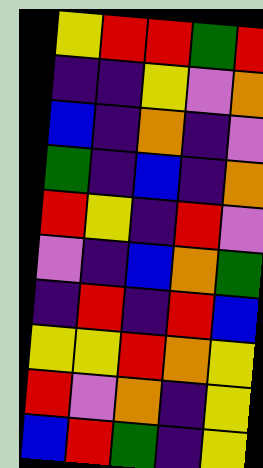[["yellow", "red", "red", "green", "red"], ["indigo", "indigo", "yellow", "violet", "orange"], ["blue", "indigo", "orange", "indigo", "violet"], ["green", "indigo", "blue", "indigo", "orange"], ["red", "yellow", "indigo", "red", "violet"], ["violet", "indigo", "blue", "orange", "green"], ["indigo", "red", "indigo", "red", "blue"], ["yellow", "yellow", "red", "orange", "yellow"], ["red", "violet", "orange", "indigo", "yellow"], ["blue", "red", "green", "indigo", "yellow"]]